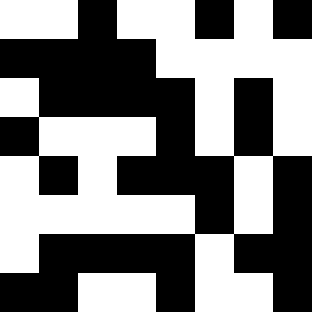[["white", "white", "black", "white", "white", "black", "white", "black"], ["black", "black", "black", "black", "white", "white", "white", "white"], ["white", "black", "black", "black", "black", "white", "black", "white"], ["black", "white", "white", "white", "black", "white", "black", "white"], ["white", "black", "white", "black", "black", "black", "white", "black"], ["white", "white", "white", "white", "white", "black", "white", "black"], ["white", "black", "black", "black", "black", "white", "black", "black"], ["black", "black", "white", "white", "black", "white", "white", "black"]]